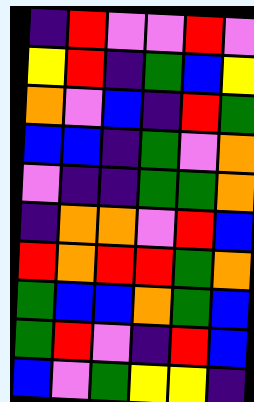[["indigo", "red", "violet", "violet", "red", "violet"], ["yellow", "red", "indigo", "green", "blue", "yellow"], ["orange", "violet", "blue", "indigo", "red", "green"], ["blue", "blue", "indigo", "green", "violet", "orange"], ["violet", "indigo", "indigo", "green", "green", "orange"], ["indigo", "orange", "orange", "violet", "red", "blue"], ["red", "orange", "red", "red", "green", "orange"], ["green", "blue", "blue", "orange", "green", "blue"], ["green", "red", "violet", "indigo", "red", "blue"], ["blue", "violet", "green", "yellow", "yellow", "indigo"]]